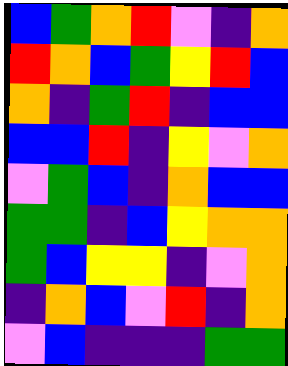[["blue", "green", "orange", "red", "violet", "indigo", "orange"], ["red", "orange", "blue", "green", "yellow", "red", "blue"], ["orange", "indigo", "green", "red", "indigo", "blue", "blue"], ["blue", "blue", "red", "indigo", "yellow", "violet", "orange"], ["violet", "green", "blue", "indigo", "orange", "blue", "blue"], ["green", "green", "indigo", "blue", "yellow", "orange", "orange"], ["green", "blue", "yellow", "yellow", "indigo", "violet", "orange"], ["indigo", "orange", "blue", "violet", "red", "indigo", "orange"], ["violet", "blue", "indigo", "indigo", "indigo", "green", "green"]]